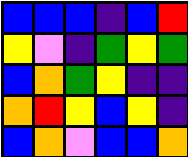[["blue", "blue", "blue", "indigo", "blue", "red"], ["yellow", "violet", "indigo", "green", "yellow", "green"], ["blue", "orange", "green", "yellow", "indigo", "indigo"], ["orange", "red", "yellow", "blue", "yellow", "indigo"], ["blue", "orange", "violet", "blue", "blue", "orange"]]